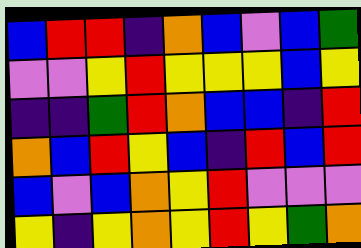[["blue", "red", "red", "indigo", "orange", "blue", "violet", "blue", "green"], ["violet", "violet", "yellow", "red", "yellow", "yellow", "yellow", "blue", "yellow"], ["indigo", "indigo", "green", "red", "orange", "blue", "blue", "indigo", "red"], ["orange", "blue", "red", "yellow", "blue", "indigo", "red", "blue", "red"], ["blue", "violet", "blue", "orange", "yellow", "red", "violet", "violet", "violet"], ["yellow", "indigo", "yellow", "orange", "yellow", "red", "yellow", "green", "orange"]]